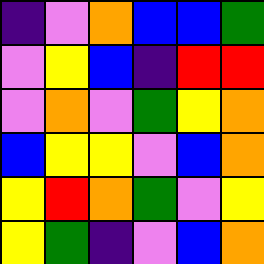[["indigo", "violet", "orange", "blue", "blue", "green"], ["violet", "yellow", "blue", "indigo", "red", "red"], ["violet", "orange", "violet", "green", "yellow", "orange"], ["blue", "yellow", "yellow", "violet", "blue", "orange"], ["yellow", "red", "orange", "green", "violet", "yellow"], ["yellow", "green", "indigo", "violet", "blue", "orange"]]